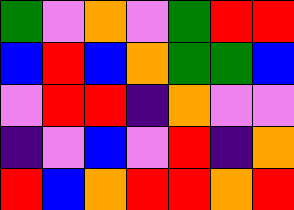[["green", "violet", "orange", "violet", "green", "red", "red"], ["blue", "red", "blue", "orange", "green", "green", "blue"], ["violet", "red", "red", "indigo", "orange", "violet", "violet"], ["indigo", "violet", "blue", "violet", "red", "indigo", "orange"], ["red", "blue", "orange", "red", "red", "orange", "red"]]